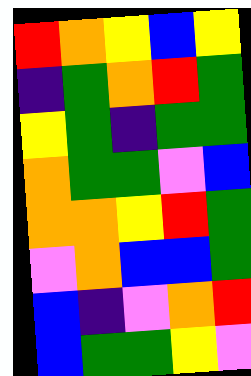[["red", "orange", "yellow", "blue", "yellow"], ["indigo", "green", "orange", "red", "green"], ["yellow", "green", "indigo", "green", "green"], ["orange", "green", "green", "violet", "blue"], ["orange", "orange", "yellow", "red", "green"], ["violet", "orange", "blue", "blue", "green"], ["blue", "indigo", "violet", "orange", "red"], ["blue", "green", "green", "yellow", "violet"]]